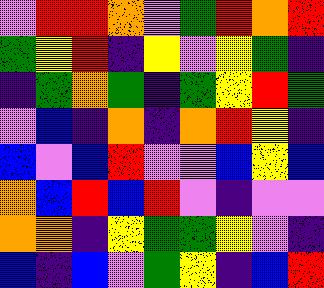[["violet", "red", "red", "orange", "violet", "green", "red", "orange", "red"], ["green", "yellow", "red", "indigo", "yellow", "violet", "yellow", "green", "indigo"], ["indigo", "green", "orange", "green", "indigo", "green", "yellow", "red", "green"], ["violet", "blue", "indigo", "orange", "indigo", "orange", "red", "yellow", "indigo"], ["blue", "violet", "blue", "red", "violet", "violet", "blue", "yellow", "blue"], ["orange", "blue", "red", "blue", "red", "violet", "indigo", "violet", "violet"], ["orange", "orange", "indigo", "yellow", "green", "green", "yellow", "violet", "indigo"], ["blue", "indigo", "blue", "violet", "green", "yellow", "indigo", "blue", "red"]]